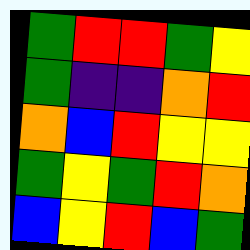[["green", "red", "red", "green", "yellow"], ["green", "indigo", "indigo", "orange", "red"], ["orange", "blue", "red", "yellow", "yellow"], ["green", "yellow", "green", "red", "orange"], ["blue", "yellow", "red", "blue", "green"]]